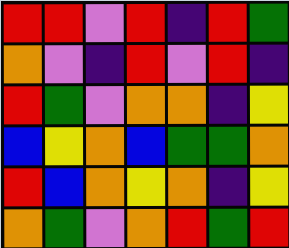[["red", "red", "violet", "red", "indigo", "red", "green"], ["orange", "violet", "indigo", "red", "violet", "red", "indigo"], ["red", "green", "violet", "orange", "orange", "indigo", "yellow"], ["blue", "yellow", "orange", "blue", "green", "green", "orange"], ["red", "blue", "orange", "yellow", "orange", "indigo", "yellow"], ["orange", "green", "violet", "orange", "red", "green", "red"]]